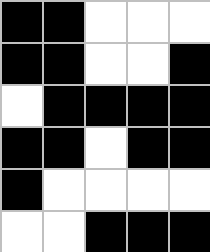[["black", "black", "white", "white", "white"], ["black", "black", "white", "white", "black"], ["white", "black", "black", "black", "black"], ["black", "black", "white", "black", "black"], ["black", "white", "white", "white", "white"], ["white", "white", "black", "black", "black"]]